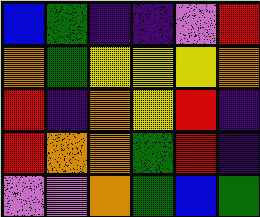[["blue", "green", "indigo", "indigo", "violet", "red"], ["orange", "green", "yellow", "yellow", "yellow", "orange"], ["red", "indigo", "orange", "yellow", "red", "indigo"], ["red", "orange", "orange", "green", "red", "indigo"], ["violet", "violet", "orange", "green", "blue", "green"]]